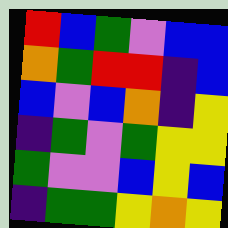[["red", "blue", "green", "violet", "blue", "blue"], ["orange", "green", "red", "red", "indigo", "blue"], ["blue", "violet", "blue", "orange", "indigo", "yellow"], ["indigo", "green", "violet", "green", "yellow", "yellow"], ["green", "violet", "violet", "blue", "yellow", "blue"], ["indigo", "green", "green", "yellow", "orange", "yellow"]]